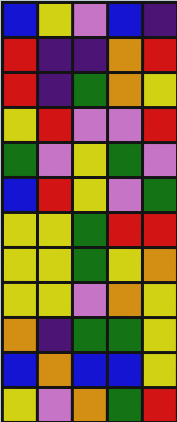[["blue", "yellow", "violet", "blue", "indigo"], ["red", "indigo", "indigo", "orange", "red"], ["red", "indigo", "green", "orange", "yellow"], ["yellow", "red", "violet", "violet", "red"], ["green", "violet", "yellow", "green", "violet"], ["blue", "red", "yellow", "violet", "green"], ["yellow", "yellow", "green", "red", "red"], ["yellow", "yellow", "green", "yellow", "orange"], ["yellow", "yellow", "violet", "orange", "yellow"], ["orange", "indigo", "green", "green", "yellow"], ["blue", "orange", "blue", "blue", "yellow"], ["yellow", "violet", "orange", "green", "red"]]